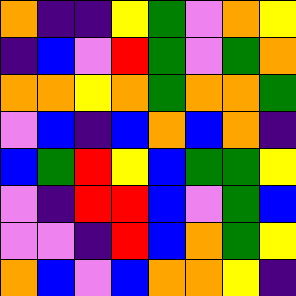[["orange", "indigo", "indigo", "yellow", "green", "violet", "orange", "yellow"], ["indigo", "blue", "violet", "red", "green", "violet", "green", "orange"], ["orange", "orange", "yellow", "orange", "green", "orange", "orange", "green"], ["violet", "blue", "indigo", "blue", "orange", "blue", "orange", "indigo"], ["blue", "green", "red", "yellow", "blue", "green", "green", "yellow"], ["violet", "indigo", "red", "red", "blue", "violet", "green", "blue"], ["violet", "violet", "indigo", "red", "blue", "orange", "green", "yellow"], ["orange", "blue", "violet", "blue", "orange", "orange", "yellow", "indigo"]]